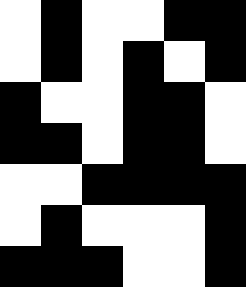[["white", "black", "white", "white", "black", "black"], ["white", "black", "white", "black", "white", "black"], ["black", "white", "white", "black", "black", "white"], ["black", "black", "white", "black", "black", "white"], ["white", "white", "black", "black", "black", "black"], ["white", "black", "white", "white", "white", "black"], ["black", "black", "black", "white", "white", "black"]]